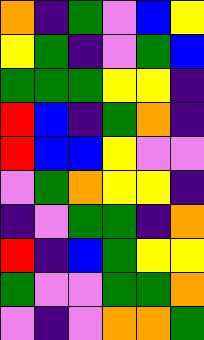[["orange", "indigo", "green", "violet", "blue", "yellow"], ["yellow", "green", "indigo", "violet", "green", "blue"], ["green", "green", "green", "yellow", "yellow", "indigo"], ["red", "blue", "indigo", "green", "orange", "indigo"], ["red", "blue", "blue", "yellow", "violet", "violet"], ["violet", "green", "orange", "yellow", "yellow", "indigo"], ["indigo", "violet", "green", "green", "indigo", "orange"], ["red", "indigo", "blue", "green", "yellow", "yellow"], ["green", "violet", "violet", "green", "green", "orange"], ["violet", "indigo", "violet", "orange", "orange", "green"]]